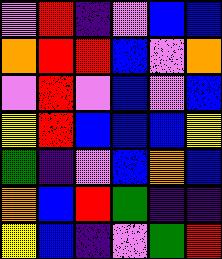[["violet", "red", "indigo", "violet", "blue", "blue"], ["orange", "red", "red", "blue", "violet", "orange"], ["violet", "red", "violet", "blue", "violet", "blue"], ["yellow", "red", "blue", "blue", "blue", "yellow"], ["green", "indigo", "violet", "blue", "orange", "blue"], ["orange", "blue", "red", "green", "indigo", "indigo"], ["yellow", "blue", "indigo", "violet", "green", "red"]]